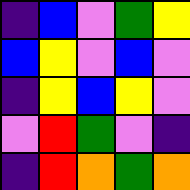[["indigo", "blue", "violet", "green", "yellow"], ["blue", "yellow", "violet", "blue", "violet"], ["indigo", "yellow", "blue", "yellow", "violet"], ["violet", "red", "green", "violet", "indigo"], ["indigo", "red", "orange", "green", "orange"]]